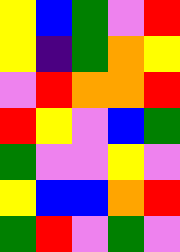[["yellow", "blue", "green", "violet", "red"], ["yellow", "indigo", "green", "orange", "yellow"], ["violet", "red", "orange", "orange", "red"], ["red", "yellow", "violet", "blue", "green"], ["green", "violet", "violet", "yellow", "violet"], ["yellow", "blue", "blue", "orange", "red"], ["green", "red", "violet", "green", "violet"]]